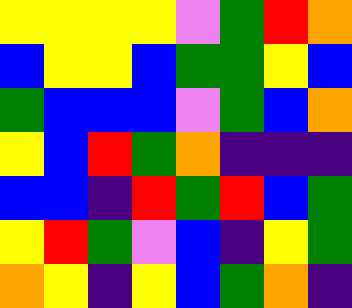[["yellow", "yellow", "yellow", "yellow", "violet", "green", "red", "orange"], ["blue", "yellow", "yellow", "blue", "green", "green", "yellow", "blue"], ["green", "blue", "blue", "blue", "violet", "green", "blue", "orange"], ["yellow", "blue", "red", "green", "orange", "indigo", "indigo", "indigo"], ["blue", "blue", "indigo", "red", "green", "red", "blue", "green"], ["yellow", "red", "green", "violet", "blue", "indigo", "yellow", "green"], ["orange", "yellow", "indigo", "yellow", "blue", "green", "orange", "indigo"]]